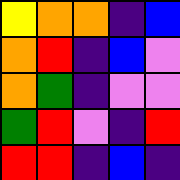[["yellow", "orange", "orange", "indigo", "blue"], ["orange", "red", "indigo", "blue", "violet"], ["orange", "green", "indigo", "violet", "violet"], ["green", "red", "violet", "indigo", "red"], ["red", "red", "indigo", "blue", "indigo"]]